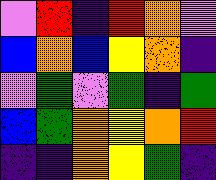[["violet", "red", "indigo", "red", "orange", "violet"], ["blue", "orange", "blue", "yellow", "orange", "indigo"], ["violet", "green", "violet", "green", "indigo", "green"], ["blue", "green", "orange", "yellow", "orange", "red"], ["indigo", "indigo", "orange", "yellow", "green", "indigo"]]